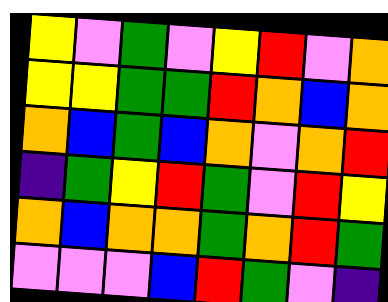[["yellow", "violet", "green", "violet", "yellow", "red", "violet", "orange"], ["yellow", "yellow", "green", "green", "red", "orange", "blue", "orange"], ["orange", "blue", "green", "blue", "orange", "violet", "orange", "red"], ["indigo", "green", "yellow", "red", "green", "violet", "red", "yellow"], ["orange", "blue", "orange", "orange", "green", "orange", "red", "green"], ["violet", "violet", "violet", "blue", "red", "green", "violet", "indigo"]]